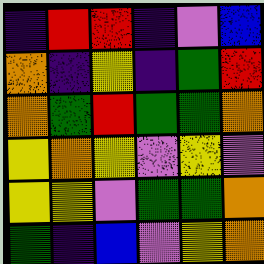[["indigo", "red", "red", "indigo", "violet", "blue"], ["orange", "indigo", "yellow", "indigo", "green", "red"], ["orange", "green", "red", "green", "green", "orange"], ["yellow", "orange", "yellow", "violet", "yellow", "violet"], ["yellow", "yellow", "violet", "green", "green", "orange"], ["green", "indigo", "blue", "violet", "yellow", "orange"]]